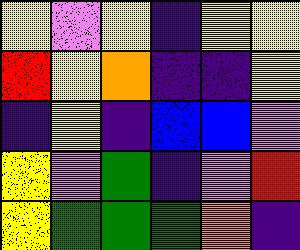[["yellow", "violet", "yellow", "indigo", "yellow", "yellow"], ["red", "yellow", "orange", "indigo", "indigo", "yellow"], ["indigo", "yellow", "indigo", "blue", "blue", "violet"], ["yellow", "violet", "green", "indigo", "violet", "red"], ["yellow", "green", "green", "green", "orange", "indigo"]]